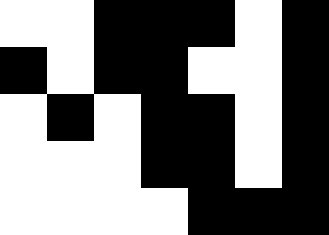[["white", "white", "black", "black", "black", "white", "black"], ["black", "white", "black", "black", "white", "white", "black"], ["white", "black", "white", "black", "black", "white", "black"], ["white", "white", "white", "black", "black", "white", "black"], ["white", "white", "white", "white", "black", "black", "black"]]